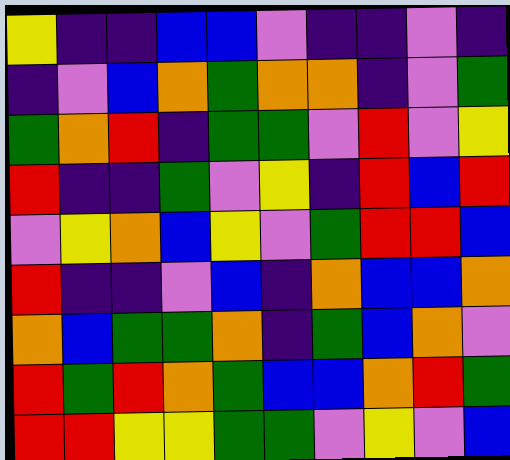[["yellow", "indigo", "indigo", "blue", "blue", "violet", "indigo", "indigo", "violet", "indigo"], ["indigo", "violet", "blue", "orange", "green", "orange", "orange", "indigo", "violet", "green"], ["green", "orange", "red", "indigo", "green", "green", "violet", "red", "violet", "yellow"], ["red", "indigo", "indigo", "green", "violet", "yellow", "indigo", "red", "blue", "red"], ["violet", "yellow", "orange", "blue", "yellow", "violet", "green", "red", "red", "blue"], ["red", "indigo", "indigo", "violet", "blue", "indigo", "orange", "blue", "blue", "orange"], ["orange", "blue", "green", "green", "orange", "indigo", "green", "blue", "orange", "violet"], ["red", "green", "red", "orange", "green", "blue", "blue", "orange", "red", "green"], ["red", "red", "yellow", "yellow", "green", "green", "violet", "yellow", "violet", "blue"]]